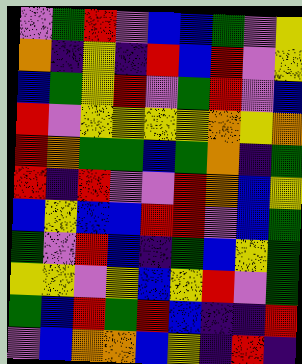[["violet", "green", "red", "violet", "blue", "blue", "green", "violet", "yellow"], ["orange", "indigo", "yellow", "indigo", "red", "blue", "red", "violet", "yellow"], ["blue", "green", "yellow", "red", "violet", "green", "red", "violet", "blue"], ["red", "violet", "yellow", "yellow", "yellow", "yellow", "orange", "yellow", "orange"], ["red", "orange", "green", "green", "blue", "green", "orange", "indigo", "green"], ["red", "indigo", "red", "violet", "violet", "red", "orange", "blue", "yellow"], ["blue", "yellow", "blue", "blue", "red", "red", "violet", "blue", "green"], ["green", "violet", "red", "blue", "indigo", "green", "blue", "yellow", "green"], ["yellow", "yellow", "violet", "yellow", "blue", "yellow", "red", "violet", "green"], ["green", "blue", "red", "green", "red", "blue", "indigo", "indigo", "red"], ["violet", "blue", "orange", "orange", "blue", "yellow", "indigo", "red", "indigo"]]